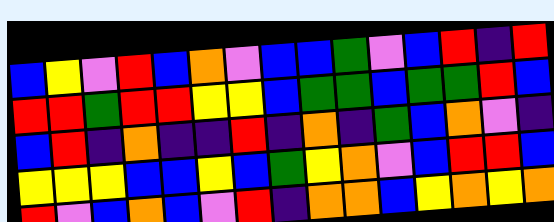[["blue", "yellow", "violet", "red", "blue", "orange", "violet", "blue", "blue", "green", "violet", "blue", "red", "indigo", "red"], ["red", "red", "green", "red", "red", "yellow", "yellow", "blue", "green", "green", "blue", "green", "green", "red", "blue"], ["blue", "red", "indigo", "orange", "indigo", "indigo", "red", "indigo", "orange", "indigo", "green", "blue", "orange", "violet", "indigo"], ["yellow", "yellow", "yellow", "blue", "blue", "yellow", "blue", "green", "yellow", "orange", "violet", "blue", "red", "red", "blue"], ["red", "violet", "blue", "orange", "blue", "violet", "red", "indigo", "orange", "orange", "blue", "yellow", "orange", "yellow", "orange"]]